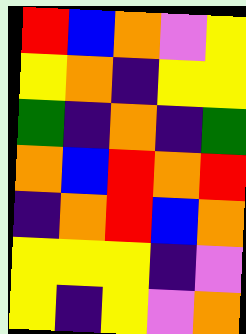[["red", "blue", "orange", "violet", "yellow"], ["yellow", "orange", "indigo", "yellow", "yellow"], ["green", "indigo", "orange", "indigo", "green"], ["orange", "blue", "red", "orange", "red"], ["indigo", "orange", "red", "blue", "orange"], ["yellow", "yellow", "yellow", "indigo", "violet"], ["yellow", "indigo", "yellow", "violet", "orange"]]